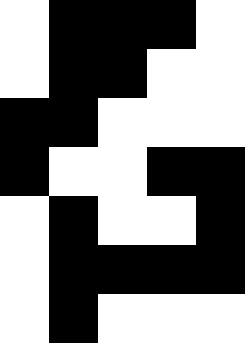[["white", "black", "black", "black", "white"], ["white", "black", "black", "white", "white"], ["black", "black", "white", "white", "white"], ["black", "white", "white", "black", "black"], ["white", "black", "white", "white", "black"], ["white", "black", "black", "black", "black"], ["white", "black", "white", "white", "white"]]